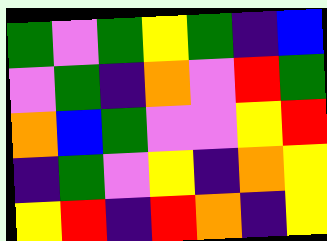[["green", "violet", "green", "yellow", "green", "indigo", "blue"], ["violet", "green", "indigo", "orange", "violet", "red", "green"], ["orange", "blue", "green", "violet", "violet", "yellow", "red"], ["indigo", "green", "violet", "yellow", "indigo", "orange", "yellow"], ["yellow", "red", "indigo", "red", "orange", "indigo", "yellow"]]